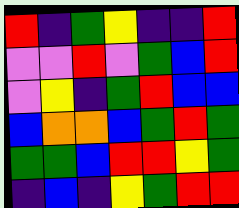[["red", "indigo", "green", "yellow", "indigo", "indigo", "red"], ["violet", "violet", "red", "violet", "green", "blue", "red"], ["violet", "yellow", "indigo", "green", "red", "blue", "blue"], ["blue", "orange", "orange", "blue", "green", "red", "green"], ["green", "green", "blue", "red", "red", "yellow", "green"], ["indigo", "blue", "indigo", "yellow", "green", "red", "red"]]